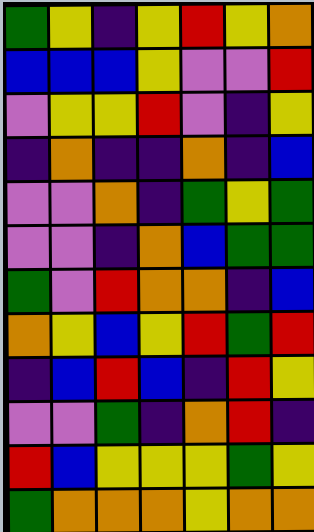[["green", "yellow", "indigo", "yellow", "red", "yellow", "orange"], ["blue", "blue", "blue", "yellow", "violet", "violet", "red"], ["violet", "yellow", "yellow", "red", "violet", "indigo", "yellow"], ["indigo", "orange", "indigo", "indigo", "orange", "indigo", "blue"], ["violet", "violet", "orange", "indigo", "green", "yellow", "green"], ["violet", "violet", "indigo", "orange", "blue", "green", "green"], ["green", "violet", "red", "orange", "orange", "indigo", "blue"], ["orange", "yellow", "blue", "yellow", "red", "green", "red"], ["indigo", "blue", "red", "blue", "indigo", "red", "yellow"], ["violet", "violet", "green", "indigo", "orange", "red", "indigo"], ["red", "blue", "yellow", "yellow", "yellow", "green", "yellow"], ["green", "orange", "orange", "orange", "yellow", "orange", "orange"]]